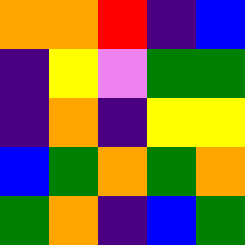[["orange", "orange", "red", "indigo", "blue"], ["indigo", "yellow", "violet", "green", "green"], ["indigo", "orange", "indigo", "yellow", "yellow"], ["blue", "green", "orange", "green", "orange"], ["green", "orange", "indigo", "blue", "green"]]